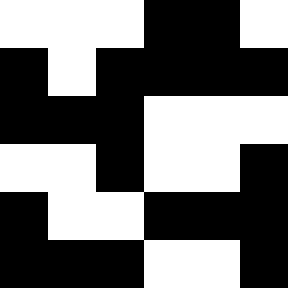[["white", "white", "white", "black", "black", "white"], ["black", "white", "black", "black", "black", "black"], ["black", "black", "black", "white", "white", "white"], ["white", "white", "black", "white", "white", "black"], ["black", "white", "white", "black", "black", "black"], ["black", "black", "black", "white", "white", "black"]]